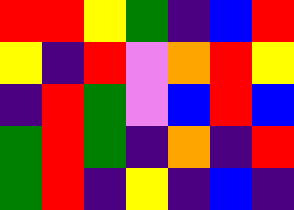[["red", "red", "yellow", "green", "indigo", "blue", "red"], ["yellow", "indigo", "red", "violet", "orange", "red", "yellow"], ["indigo", "red", "green", "violet", "blue", "red", "blue"], ["green", "red", "green", "indigo", "orange", "indigo", "red"], ["green", "red", "indigo", "yellow", "indigo", "blue", "indigo"]]